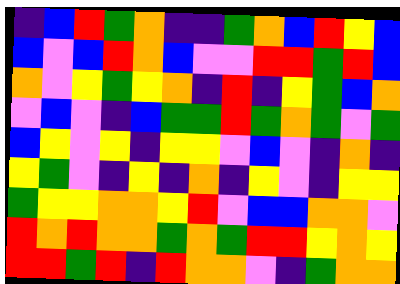[["indigo", "blue", "red", "green", "orange", "indigo", "indigo", "green", "orange", "blue", "red", "yellow", "blue"], ["blue", "violet", "blue", "red", "orange", "blue", "violet", "violet", "red", "red", "green", "red", "blue"], ["orange", "violet", "yellow", "green", "yellow", "orange", "indigo", "red", "indigo", "yellow", "green", "blue", "orange"], ["violet", "blue", "violet", "indigo", "blue", "green", "green", "red", "green", "orange", "green", "violet", "green"], ["blue", "yellow", "violet", "yellow", "indigo", "yellow", "yellow", "violet", "blue", "violet", "indigo", "orange", "indigo"], ["yellow", "green", "violet", "indigo", "yellow", "indigo", "orange", "indigo", "yellow", "violet", "indigo", "yellow", "yellow"], ["green", "yellow", "yellow", "orange", "orange", "yellow", "red", "violet", "blue", "blue", "orange", "orange", "violet"], ["red", "orange", "red", "orange", "orange", "green", "orange", "green", "red", "red", "yellow", "orange", "yellow"], ["red", "red", "green", "red", "indigo", "red", "orange", "orange", "violet", "indigo", "green", "orange", "orange"]]